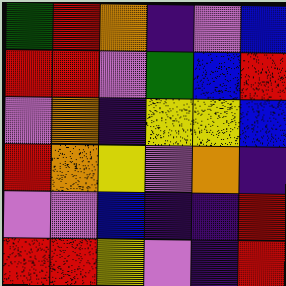[["green", "red", "orange", "indigo", "violet", "blue"], ["red", "red", "violet", "green", "blue", "red"], ["violet", "orange", "indigo", "yellow", "yellow", "blue"], ["red", "orange", "yellow", "violet", "orange", "indigo"], ["violet", "violet", "blue", "indigo", "indigo", "red"], ["red", "red", "yellow", "violet", "indigo", "red"]]